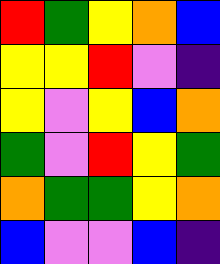[["red", "green", "yellow", "orange", "blue"], ["yellow", "yellow", "red", "violet", "indigo"], ["yellow", "violet", "yellow", "blue", "orange"], ["green", "violet", "red", "yellow", "green"], ["orange", "green", "green", "yellow", "orange"], ["blue", "violet", "violet", "blue", "indigo"]]